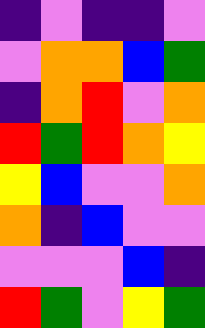[["indigo", "violet", "indigo", "indigo", "violet"], ["violet", "orange", "orange", "blue", "green"], ["indigo", "orange", "red", "violet", "orange"], ["red", "green", "red", "orange", "yellow"], ["yellow", "blue", "violet", "violet", "orange"], ["orange", "indigo", "blue", "violet", "violet"], ["violet", "violet", "violet", "blue", "indigo"], ["red", "green", "violet", "yellow", "green"]]